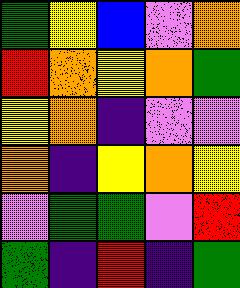[["green", "yellow", "blue", "violet", "orange"], ["red", "orange", "yellow", "orange", "green"], ["yellow", "orange", "indigo", "violet", "violet"], ["orange", "indigo", "yellow", "orange", "yellow"], ["violet", "green", "green", "violet", "red"], ["green", "indigo", "red", "indigo", "green"]]